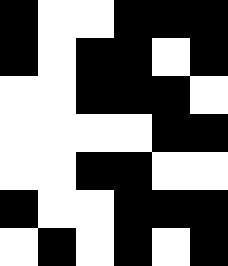[["black", "white", "white", "black", "black", "black"], ["black", "white", "black", "black", "white", "black"], ["white", "white", "black", "black", "black", "white"], ["white", "white", "white", "white", "black", "black"], ["white", "white", "black", "black", "white", "white"], ["black", "white", "white", "black", "black", "black"], ["white", "black", "white", "black", "white", "black"]]